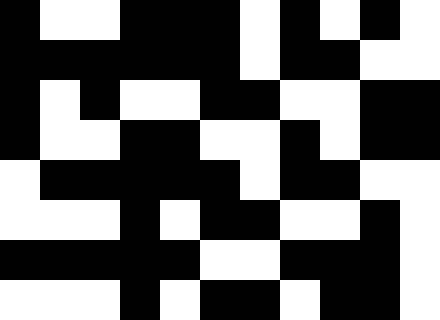[["black", "white", "white", "black", "black", "black", "white", "black", "white", "black", "white"], ["black", "black", "black", "black", "black", "black", "white", "black", "black", "white", "white"], ["black", "white", "black", "white", "white", "black", "black", "white", "white", "black", "black"], ["black", "white", "white", "black", "black", "white", "white", "black", "white", "black", "black"], ["white", "black", "black", "black", "black", "black", "white", "black", "black", "white", "white"], ["white", "white", "white", "black", "white", "black", "black", "white", "white", "black", "white"], ["black", "black", "black", "black", "black", "white", "white", "black", "black", "black", "white"], ["white", "white", "white", "black", "white", "black", "black", "white", "black", "black", "white"]]